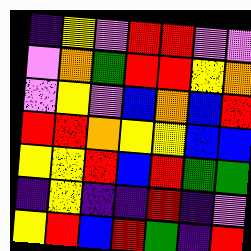[["indigo", "yellow", "violet", "red", "red", "violet", "violet"], ["violet", "orange", "green", "red", "red", "yellow", "orange"], ["violet", "yellow", "violet", "blue", "orange", "blue", "red"], ["red", "red", "orange", "yellow", "yellow", "blue", "blue"], ["yellow", "yellow", "red", "blue", "red", "green", "green"], ["indigo", "yellow", "indigo", "indigo", "red", "indigo", "violet"], ["yellow", "red", "blue", "red", "green", "indigo", "red"]]